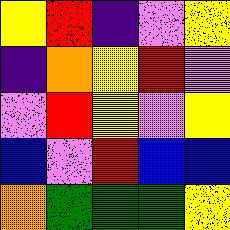[["yellow", "red", "indigo", "violet", "yellow"], ["indigo", "orange", "yellow", "red", "violet"], ["violet", "red", "yellow", "violet", "yellow"], ["blue", "violet", "red", "blue", "blue"], ["orange", "green", "green", "green", "yellow"]]